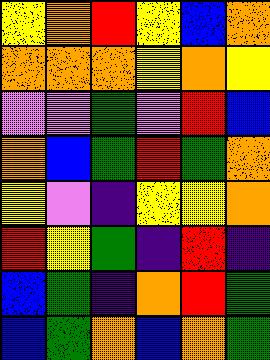[["yellow", "orange", "red", "yellow", "blue", "orange"], ["orange", "orange", "orange", "yellow", "orange", "yellow"], ["violet", "violet", "green", "violet", "red", "blue"], ["orange", "blue", "green", "red", "green", "orange"], ["yellow", "violet", "indigo", "yellow", "yellow", "orange"], ["red", "yellow", "green", "indigo", "red", "indigo"], ["blue", "green", "indigo", "orange", "red", "green"], ["blue", "green", "orange", "blue", "orange", "green"]]